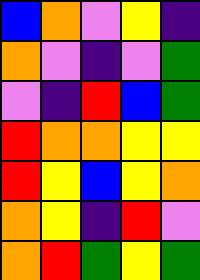[["blue", "orange", "violet", "yellow", "indigo"], ["orange", "violet", "indigo", "violet", "green"], ["violet", "indigo", "red", "blue", "green"], ["red", "orange", "orange", "yellow", "yellow"], ["red", "yellow", "blue", "yellow", "orange"], ["orange", "yellow", "indigo", "red", "violet"], ["orange", "red", "green", "yellow", "green"]]